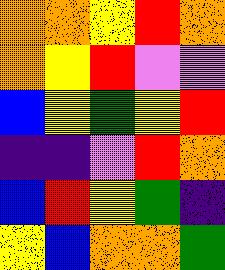[["orange", "orange", "yellow", "red", "orange"], ["orange", "yellow", "red", "violet", "violet"], ["blue", "yellow", "green", "yellow", "red"], ["indigo", "indigo", "violet", "red", "orange"], ["blue", "red", "yellow", "green", "indigo"], ["yellow", "blue", "orange", "orange", "green"]]